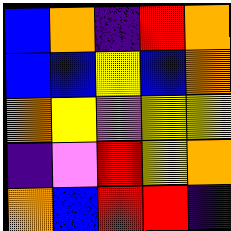[["blue", "orange", "indigo", "red", "orange"], ["blue", "blue", "yellow", "blue", "orange"], ["orange", "yellow", "violet", "yellow", "yellow"], ["indigo", "violet", "red", "yellow", "orange"], ["orange", "blue", "red", "red", "indigo"]]